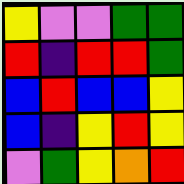[["yellow", "violet", "violet", "green", "green"], ["red", "indigo", "red", "red", "green"], ["blue", "red", "blue", "blue", "yellow"], ["blue", "indigo", "yellow", "red", "yellow"], ["violet", "green", "yellow", "orange", "red"]]